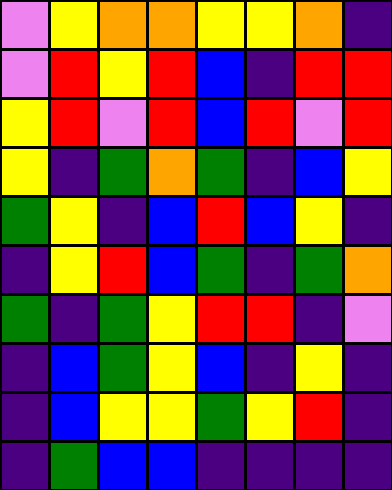[["violet", "yellow", "orange", "orange", "yellow", "yellow", "orange", "indigo"], ["violet", "red", "yellow", "red", "blue", "indigo", "red", "red"], ["yellow", "red", "violet", "red", "blue", "red", "violet", "red"], ["yellow", "indigo", "green", "orange", "green", "indigo", "blue", "yellow"], ["green", "yellow", "indigo", "blue", "red", "blue", "yellow", "indigo"], ["indigo", "yellow", "red", "blue", "green", "indigo", "green", "orange"], ["green", "indigo", "green", "yellow", "red", "red", "indigo", "violet"], ["indigo", "blue", "green", "yellow", "blue", "indigo", "yellow", "indigo"], ["indigo", "blue", "yellow", "yellow", "green", "yellow", "red", "indigo"], ["indigo", "green", "blue", "blue", "indigo", "indigo", "indigo", "indigo"]]